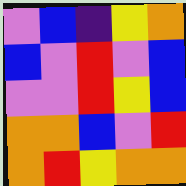[["violet", "blue", "indigo", "yellow", "orange"], ["blue", "violet", "red", "violet", "blue"], ["violet", "violet", "red", "yellow", "blue"], ["orange", "orange", "blue", "violet", "red"], ["orange", "red", "yellow", "orange", "orange"]]